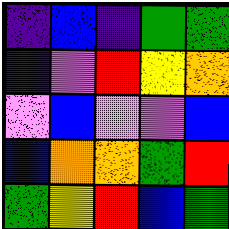[["indigo", "blue", "indigo", "green", "green"], ["indigo", "violet", "red", "yellow", "orange"], ["violet", "blue", "violet", "violet", "blue"], ["blue", "orange", "orange", "green", "red"], ["green", "yellow", "red", "blue", "green"]]